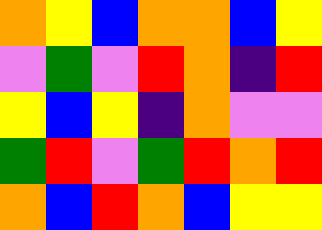[["orange", "yellow", "blue", "orange", "orange", "blue", "yellow"], ["violet", "green", "violet", "red", "orange", "indigo", "red"], ["yellow", "blue", "yellow", "indigo", "orange", "violet", "violet"], ["green", "red", "violet", "green", "red", "orange", "red"], ["orange", "blue", "red", "orange", "blue", "yellow", "yellow"]]